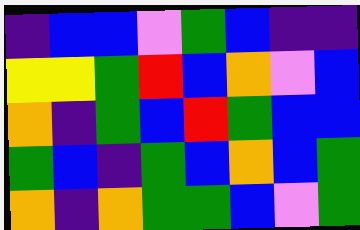[["indigo", "blue", "blue", "violet", "green", "blue", "indigo", "indigo"], ["yellow", "yellow", "green", "red", "blue", "orange", "violet", "blue"], ["orange", "indigo", "green", "blue", "red", "green", "blue", "blue"], ["green", "blue", "indigo", "green", "blue", "orange", "blue", "green"], ["orange", "indigo", "orange", "green", "green", "blue", "violet", "green"]]